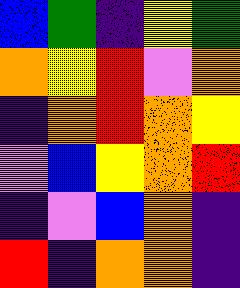[["blue", "green", "indigo", "yellow", "green"], ["orange", "yellow", "red", "violet", "orange"], ["indigo", "orange", "red", "orange", "yellow"], ["violet", "blue", "yellow", "orange", "red"], ["indigo", "violet", "blue", "orange", "indigo"], ["red", "indigo", "orange", "orange", "indigo"]]